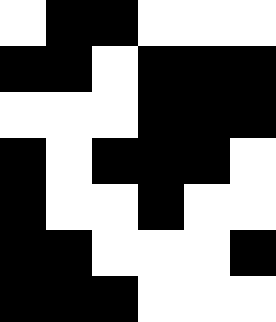[["white", "black", "black", "white", "white", "white"], ["black", "black", "white", "black", "black", "black"], ["white", "white", "white", "black", "black", "black"], ["black", "white", "black", "black", "black", "white"], ["black", "white", "white", "black", "white", "white"], ["black", "black", "white", "white", "white", "black"], ["black", "black", "black", "white", "white", "white"]]